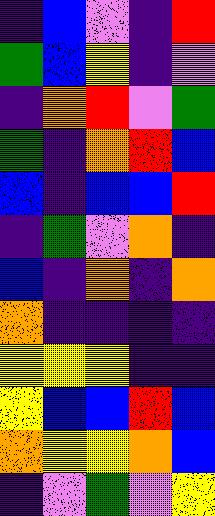[["indigo", "blue", "violet", "indigo", "red"], ["green", "blue", "yellow", "indigo", "violet"], ["indigo", "orange", "red", "violet", "green"], ["green", "indigo", "orange", "red", "blue"], ["blue", "indigo", "blue", "blue", "red"], ["indigo", "green", "violet", "orange", "indigo"], ["blue", "indigo", "orange", "indigo", "orange"], ["orange", "indigo", "indigo", "indigo", "indigo"], ["yellow", "yellow", "yellow", "indigo", "indigo"], ["yellow", "blue", "blue", "red", "blue"], ["orange", "yellow", "yellow", "orange", "blue"], ["indigo", "violet", "green", "violet", "yellow"]]